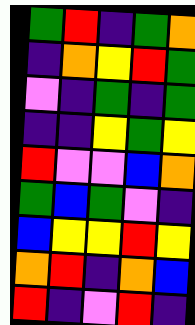[["green", "red", "indigo", "green", "orange"], ["indigo", "orange", "yellow", "red", "green"], ["violet", "indigo", "green", "indigo", "green"], ["indigo", "indigo", "yellow", "green", "yellow"], ["red", "violet", "violet", "blue", "orange"], ["green", "blue", "green", "violet", "indigo"], ["blue", "yellow", "yellow", "red", "yellow"], ["orange", "red", "indigo", "orange", "blue"], ["red", "indigo", "violet", "red", "indigo"]]